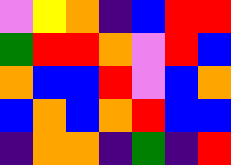[["violet", "yellow", "orange", "indigo", "blue", "red", "red"], ["green", "red", "red", "orange", "violet", "red", "blue"], ["orange", "blue", "blue", "red", "violet", "blue", "orange"], ["blue", "orange", "blue", "orange", "red", "blue", "blue"], ["indigo", "orange", "orange", "indigo", "green", "indigo", "red"]]